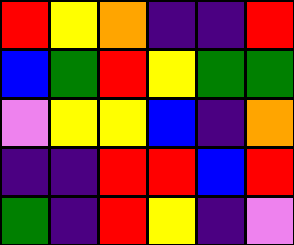[["red", "yellow", "orange", "indigo", "indigo", "red"], ["blue", "green", "red", "yellow", "green", "green"], ["violet", "yellow", "yellow", "blue", "indigo", "orange"], ["indigo", "indigo", "red", "red", "blue", "red"], ["green", "indigo", "red", "yellow", "indigo", "violet"]]